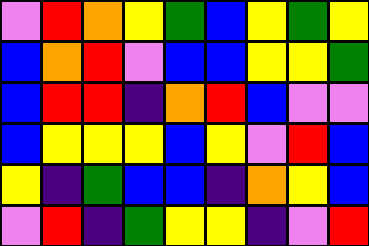[["violet", "red", "orange", "yellow", "green", "blue", "yellow", "green", "yellow"], ["blue", "orange", "red", "violet", "blue", "blue", "yellow", "yellow", "green"], ["blue", "red", "red", "indigo", "orange", "red", "blue", "violet", "violet"], ["blue", "yellow", "yellow", "yellow", "blue", "yellow", "violet", "red", "blue"], ["yellow", "indigo", "green", "blue", "blue", "indigo", "orange", "yellow", "blue"], ["violet", "red", "indigo", "green", "yellow", "yellow", "indigo", "violet", "red"]]